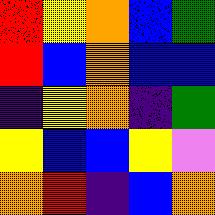[["red", "yellow", "orange", "blue", "green"], ["red", "blue", "orange", "blue", "blue"], ["indigo", "yellow", "orange", "indigo", "green"], ["yellow", "blue", "blue", "yellow", "violet"], ["orange", "red", "indigo", "blue", "orange"]]